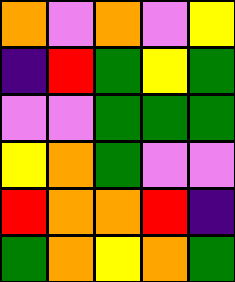[["orange", "violet", "orange", "violet", "yellow"], ["indigo", "red", "green", "yellow", "green"], ["violet", "violet", "green", "green", "green"], ["yellow", "orange", "green", "violet", "violet"], ["red", "orange", "orange", "red", "indigo"], ["green", "orange", "yellow", "orange", "green"]]